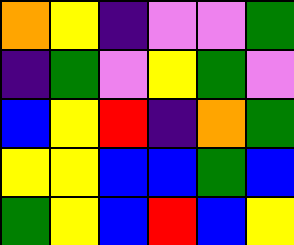[["orange", "yellow", "indigo", "violet", "violet", "green"], ["indigo", "green", "violet", "yellow", "green", "violet"], ["blue", "yellow", "red", "indigo", "orange", "green"], ["yellow", "yellow", "blue", "blue", "green", "blue"], ["green", "yellow", "blue", "red", "blue", "yellow"]]